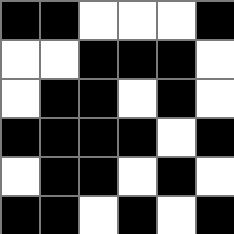[["black", "black", "white", "white", "white", "black"], ["white", "white", "black", "black", "black", "white"], ["white", "black", "black", "white", "black", "white"], ["black", "black", "black", "black", "white", "black"], ["white", "black", "black", "white", "black", "white"], ["black", "black", "white", "black", "white", "black"]]